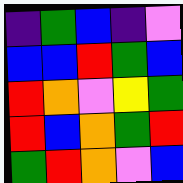[["indigo", "green", "blue", "indigo", "violet"], ["blue", "blue", "red", "green", "blue"], ["red", "orange", "violet", "yellow", "green"], ["red", "blue", "orange", "green", "red"], ["green", "red", "orange", "violet", "blue"]]